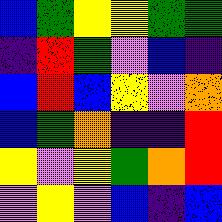[["blue", "green", "yellow", "yellow", "green", "green"], ["indigo", "red", "green", "violet", "blue", "indigo"], ["blue", "red", "blue", "yellow", "violet", "orange"], ["blue", "green", "orange", "indigo", "indigo", "red"], ["yellow", "violet", "yellow", "green", "orange", "red"], ["violet", "yellow", "violet", "blue", "indigo", "blue"]]